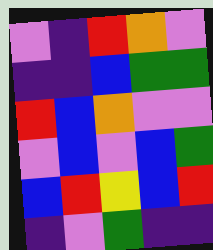[["violet", "indigo", "red", "orange", "violet"], ["indigo", "indigo", "blue", "green", "green"], ["red", "blue", "orange", "violet", "violet"], ["violet", "blue", "violet", "blue", "green"], ["blue", "red", "yellow", "blue", "red"], ["indigo", "violet", "green", "indigo", "indigo"]]